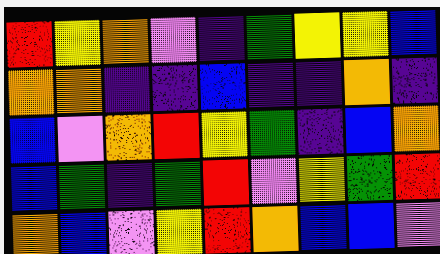[["red", "yellow", "orange", "violet", "indigo", "green", "yellow", "yellow", "blue"], ["orange", "orange", "indigo", "indigo", "blue", "indigo", "indigo", "orange", "indigo"], ["blue", "violet", "orange", "red", "yellow", "green", "indigo", "blue", "orange"], ["blue", "green", "indigo", "green", "red", "violet", "yellow", "green", "red"], ["orange", "blue", "violet", "yellow", "red", "orange", "blue", "blue", "violet"]]